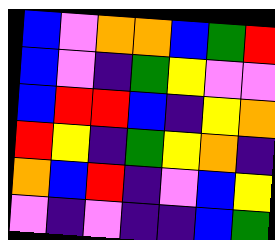[["blue", "violet", "orange", "orange", "blue", "green", "red"], ["blue", "violet", "indigo", "green", "yellow", "violet", "violet"], ["blue", "red", "red", "blue", "indigo", "yellow", "orange"], ["red", "yellow", "indigo", "green", "yellow", "orange", "indigo"], ["orange", "blue", "red", "indigo", "violet", "blue", "yellow"], ["violet", "indigo", "violet", "indigo", "indigo", "blue", "green"]]